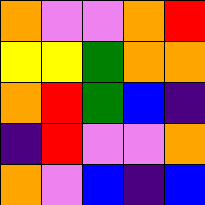[["orange", "violet", "violet", "orange", "red"], ["yellow", "yellow", "green", "orange", "orange"], ["orange", "red", "green", "blue", "indigo"], ["indigo", "red", "violet", "violet", "orange"], ["orange", "violet", "blue", "indigo", "blue"]]